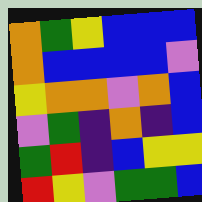[["orange", "green", "yellow", "blue", "blue", "blue"], ["orange", "blue", "blue", "blue", "blue", "violet"], ["yellow", "orange", "orange", "violet", "orange", "blue"], ["violet", "green", "indigo", "orange", "indigo", "blue"], ["green", "red", "indigo", "blue", "yellow", "yellow"], ["red", "yellow", "violet", "green", "green", "blue"]]